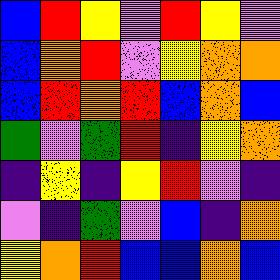[["blue", "red", "yellow", "violet", "red", "yellow", "violet"], ["blue", "orange", "red", "violet", "yellow", "orange", "orange"], ["blue", "red", "orange", "red", "blue", "orange", "blue"], ["green", "violet", "green", "red", "indigo", "yellow", "orange"], ["indigo", "yellow", "indigo", "yellow", "red", "violet", "indigo"], ["violet", "indigo", "green", "violet", "blue", "indigo", "orange"], ["yellow", "orange", "red", "blue", "blue", "orange", "blue"]]